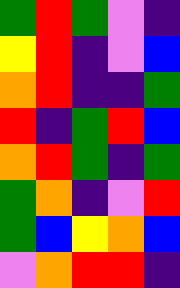[["green", "red", "green", "violet", "indigo"], ["yellow", "red", "indigo", "violet", "blue"], ["orange", "red", "indigo", "indigo", "green"], ["red", "indigo", "green", "red", "blue"], ["orange", "red", "green", "indigo", "green"], ["green", "orange", "indigo", "violet", "red"], ["green", "blue", "yellow", "orange", "blue"], ["violet", "orange", "red", "red", "indigo"]]